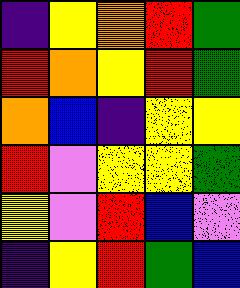[["indigo", "yellow", "orange", "red", "green"], ["red", "orange", "yellow", "red", "green"], ["orange", "blue", "indigo", "yellow", "yellow"], ["red", "violet", "yellow", "yellow", "green"], ["yellow", "violet", "red", "blue", "violet"], ["indigo", "yellow", "red", "green", "blue"]]